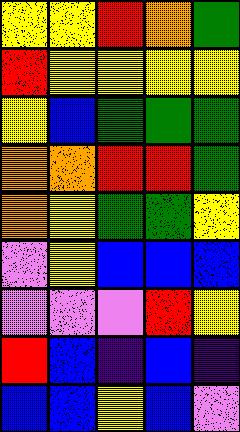[["yellow", "yellow", "red", "orange", "green"], ["red", "yellow", "yellow", "yellow", "yellow"], ["yellow", "blue", "green", "green", "green"], ["orange", "orange", "red", "red", "green"], ["orange", "yellow", "green", "green", "yellow"], ["violet", "yellow", "blue", "blue", "blue"], ["violet", "violet", "violet", "red", "yellow"], ["red", "blue", "indigo", "blue", "indigo"], ["blue", "blue", "yellow", "blue", "violet"]]